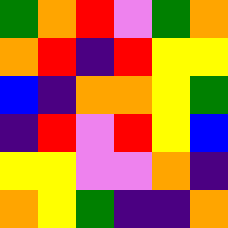[["green", "orange", "red", "violet", "green", "orange"], ["orange", "red", "indigo", "red", "yellow", "yellow"], ["blue", "indigo", "orange", "orange", "yellow", "green"], ["indigo", "red", "violet", "red", "yellow", "blue"], ["yellow", "yellow", "violet", "violet", "orange", "indigo"], ["orange", "yellow", "green", "indigo", "indigo", "orange"]]